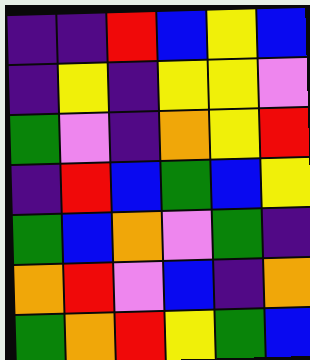[["indigo", "indigo", "red", "blue", "yellow", "blue"], ["indigo", "yellow", "indigo", "yellow", "yellow", "violet"], ["green", "violet", "indigo", "orange", "yellow", "red"], ["indigo", "red", "blue", "green", "blue", "yellow"], ["green", "blue", "orange", "violet", "green", "indigo"], ["orange", "red", "violet", "blue", "indigo", "orange"], ["green", "orange", "red", "yellow", "green", "blue"]]